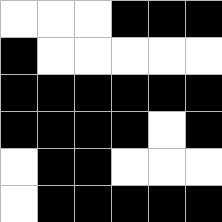[["white", "white", "white", "black", "black", "black"], ["black", "white", "white", "white", "white", "white"], ["black", "black", "black", "black", "black", "black"], ["black", "black", "black", "black", "white", "black"], ["white", "black", "black", "white", "white", "white"], ["white", "black", "black", "black", "black", "black"]]